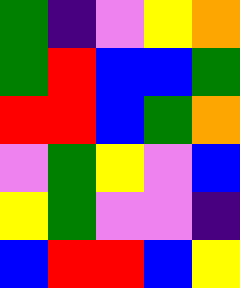[["green", "indigo", "violet", "yellow", "orange"], ["green", "red", "blue", "blue", "green"], ["red", "red", "blue", "green", "orange"], ["violet", "green", "yellow", "violet", "blue"], ["yellow", "green", "violet", "violet", "indigo"], ["blue", "red", "red", "blue", "yellow"]]